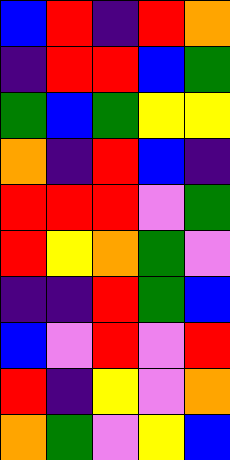[["blue", "red", "indigo", "red", "orange"], ["indigo", "red", "red", "blue", "green"], ["green", "blue", "green", "yellow", "yellow"], ["orange", "indigo", "red", "blue", "indigo"], ["red", "red", "red", "violet", "green"], ["red", "yellow", "orange", "green", "violet"], ["indigo", "indigo", "red", "green", "blue"], ["blue", "violet", "red", "violet", "red"], ["red", "indigo", "yellow", "violet", "orange"], ["orange", "green", "violet", "yellow", "blue"]]